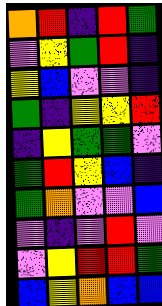[["orange", "red", "indigo", "red", "green"], ["violet", "yellow", "green", "red", "indigo"], ["yellow", "blue", "violet", "violet", "indigo"], ["green", "indigo", "yellow", "yellow", "red"], ["indigo", "yellow", "green", "green", "violet"], ["green", "red", "yellow", "blue", "indigo"], ["green", "orange", "violet", "violet", "blue"], ["violet", "indigo", "violet", "red", "violet"], ["violet", "yellow", "red", "red", "green"], ["blue", "yellow", "orange", "blue", "blue"]]